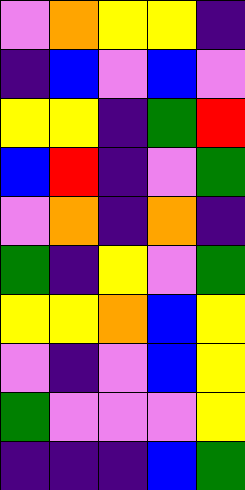[["violet", "orange", "yellow", "yellow", "indigo"], ["indigo", "blue", "violet", "blue", "violet"], ["yellow", "yellow", "indigo", "green", "red"], ["blue", "red", "indigo", "violet", "green"], ["violet", "orange", "indigo", "orange", "indigo"], ["green", "indigo", "yellow", "violet", "green"], ["yellow", "yellow", "orange", "blue", "yellow"], ["violet", "indigo", "violet", "blue", "yellow"], ["green", "violet", "violet", "violet", "yellow"], ["indigo", "indigo", "indigo", "blue", "green"]]